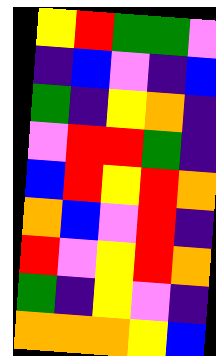[["yellow", "red", "green", "green", "violet"], ["indigo", "blue", "violet", "indigo", "blue"], ["green", "indigo", "yellow", "orange", "indigo"], ["violet", "red", "red", "green", "indigo"], ["blue", "red", "yellow", "red", "orange"], ["orange", "blue", "violet", "red", "indigo"], ["red", "violet", "yellow", "red", "orange"], ["green", "indigo", "yellow", "violet", "indigo"], ["orange", "orange", "orange", "yellow", "blue"]]